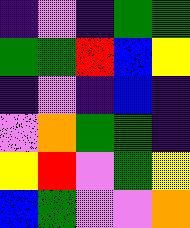[["indigo", "violet", "indigo", "green", "green"], ["green", "green", "red", "blue", "yellow"], ["indigo", "violet", "indigo", "blue", "indigo"], ["violet", "orange", "green", "green", "indigo"], ["yellow", "red", "violet", "green", "yellow"], ["blue", "green", "violet", "violet", "orange"]]